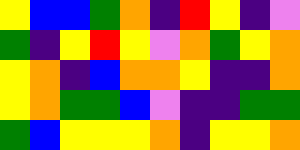[["yellow", "blue", "blue", "green", "orange", "indigo", "red", "yellow", "indigo", "violet"], ["green", "indigo", "yellow", "red", "yellow", "violet", "orange", "green", "yellow", "orange"], ["yellow", "orange", "indigo", "blue", "orange", "orange", "yellow", "indigo", "indigo", "orange"], ["yellow", "orange", "green", "green", "blue", "violet", "indigo", "indigo", "green", "green"], ["green", "blue", "yellow", "yellow", "yellow", "orange", "indigo", "yellow", "yellow", "orange"]]